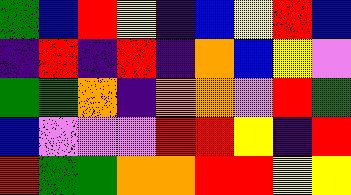[["green", "blue", "red", "yellow", "indigo", "blue", "yellow", "red", "blue"], ["indigo", "red", "indigo", "red", "indigo", "orange", "blue", "yellow", "violet"], ["green", "green", "orange", "indigo", "orange", "orange", "violet", "red", "green"], ["blue", "violet", "violet", "violet", "red", "red", "yellow", "indigo", "red"], ["red", "green", "green", "orange", "orange", "red", "red", "yellow", "yellow"]]